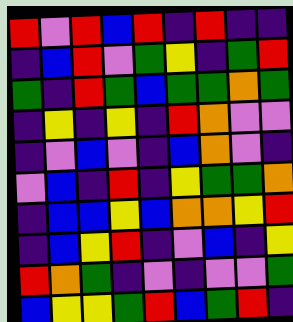[["red", "violet", "red", "blue", "red", "indigo", "red", "indigo", "indigo"], ["indigo", "blue", "red", "violet", "green", "yellow", "indigo", "green", "red"], ["green", "indigo", "red", "green", "blue", "green", "green", "orange", "green"], ["indigo", "yellow", "indigo", "yellow", "indigo", "red", "orange", "violet", "violet"], ["indigo", "violet", "blue", "violet", "indigo", "blue", "orange", "violet", "indigo"], ["violet", "blue", "indigo", "red", "indigo", "yellow", "green", "green", "orange"], ["indigo", "blue", "blue", "yellow", "blue", "orange", "orange", "yellow", "red"], ["indigo", "blue", "yellow", "red", "indigo", "violet", "blue", "indigo", "yellow"], ["red", "orange", "green", "indigo", "violet", "indigo", "violet", "violet", "green"], ["blue", "yellow", "yellow", "green", "red", "blue", "green", "red", "indigo"]]